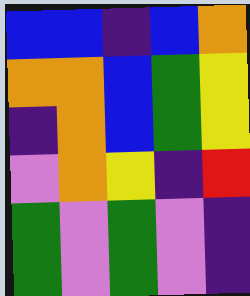[["blue", "blue", "indigo", "blue", "orange"], ["orange", "orange", "blue", "green", "yellow"], ["indigo", "orange", "blue", "green", "yellow"], ["violet", "orange", "yellow", "indigo", "red"], ["green", "violet", "green", "violet", "indigo"], ["green", "violet", "green", "violet", "indigo"]]